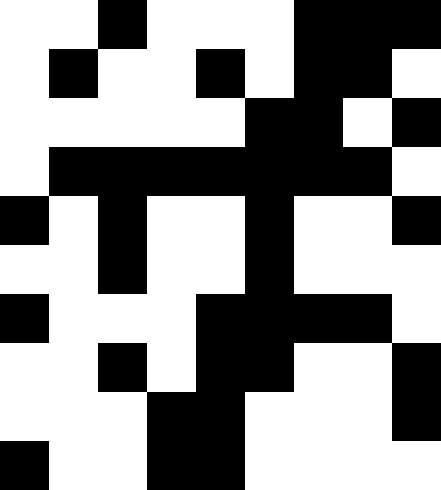[["white", "white", "black", "white", "white", "white", "black", "black", "black"], ["white", "black", "white", "white", "black", "white", "black", "black", "white"], ["white", "white", "white", "white", "white", "black", "black", "white", "black"], ["white", "black", "black", "black", "black", "black", "black", "black", "white"], ["black", "white", "black", "white", "white", "black", "white", "white", "black"], ["white", "white", "black", "white", "white", "black", "white", "white", "white"], ["black", "white", "white", "white", "black", "black", "black", "black", "white"], ["white", "white", "black", "white", "black", "black", "white", "white", "black"], ["white", "white", "white", "black", "black", "white", "white", "white", "black"], ["black", "white", "white", "black", "black", "white", "white", "white", "white"]]